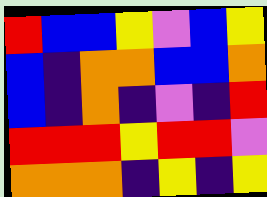[["red", "blue", "blue", "yellow", "violet", "blue", "yellow"], ["blue", "indigo", "orange", "orange", "blue", "blue", "orange"], ["blue", "indigo", "orange", "indigo", "violet", "indigo", "red"], ["red", "red", "red", "yellow", "red", "red", "violet"], ["orange", "orange", "orange", "indigo", "yellow", "indigo", "yellow"]]